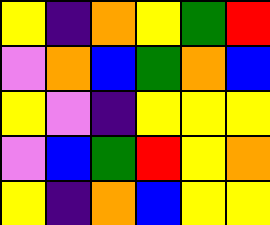[["yellow", "indigo", "orange", "yellow", "green", "red"], ["violet", "orange", "blue", "green", "orange", "blue"], ["yellow", "violet", "indigo", "yellow", "yellow", "yellow"], ["violet", "blue", "green", "red", "yellow", "orange"], ["yellow", "indigo", "orange", "blue", "yellow", "yellow"]]